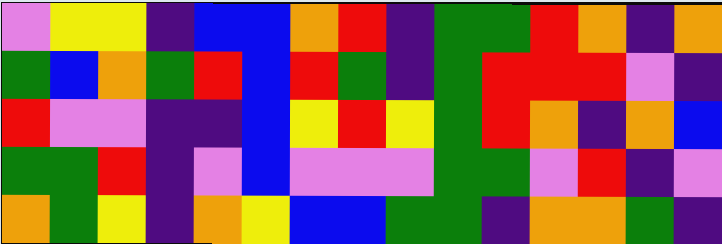[["violet", "yellow", "yellow", "indigo", "blue", "blue", "orange", "red", "indigo", "green", "green", "red", "orange", "indigo", "orange"], ["green", "blue", "orange", "green", "red", "blue", "red", "green", "indigo", "green", "red", "red", "red", "violet", "indigo"], ["red", "violet", "violet", "indigo", "indigo", "blue", "yellow", "red", "yellow", "green", "red", "orange", "indigo", "orange", "blue"], ["green", "green", "red", "indigo", "violet", "blue", "violet", "violet", "violet", "green", "green", "violet", "red", "indigo", "violet"], ["orange", "green", "yellow", "indigo", "orange", "yellow", "blue", "blue", "green", "green", "indigo", "orange", "orange", "green", "indigo"]]